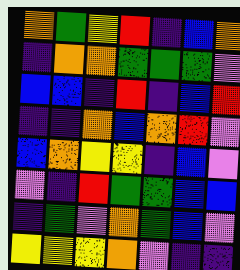[["orange", "green", "yellow", "red", "indigo", "blue", "orange"], ["indigo", "orange", "orange", "green", "green", "green", "violet"], ["blue", "blue", "indigo", "red", "indigo", "blue", "red"], ["indigo", "indigo", "orange", "blue", "orange", "red", "violet"], ["blue", "orange", "yellow", "yellow", "indigo", "blue", "violet"], ["violet", "indigo", "red", "green", "green", "blue", "blue"], ["indigo", "green", "violet", "orange", "green", "blue", "violet"], ["yellow", "yellow", "yellow", "orange", "violet", "indigo", "indigo"]]